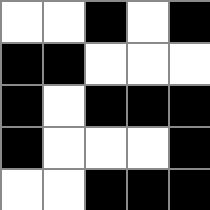[["white", "white", "black", "white", "black"], ["black", "black", "white", "white", "white"], ["black", "white", "black", "black", "black"], ["black", "white", "white", "white", "black"], ["white", "white", "black", "black", "black"]]